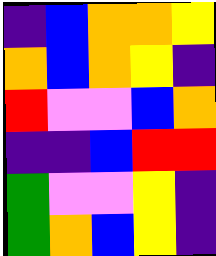[["indigo", "blue", "orange", "orange", "yellow"], ["orange", "blue", "orange", "yellow", "indigo"], ["red", "violet", "violet", "blue", "orange"], ["indigo", "indigo", "blue", "red", "red"], ["green", "violet", "violet", "yellow", "indigo"], ["green", "orange", "blue", "yellow", "indigo"]]